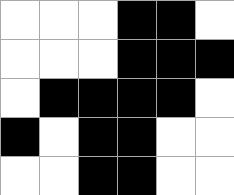[["white", "white", "white", "black", "black", "white"], ["white", "white", "white", "black", "black", "black"], ["white", "black", "black", "black", "black", "white"], ["black", "white", "black", "black", "white", "white"], ["white", "white", "black", "black", "white", "white"]]